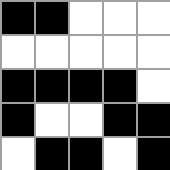[["black", "black", "white", "white", "white"], ["white", "white", "white", "white", "white"], ["black", "black", "black", "black", "white"], ["black", "white", "white", "black", "black"], ["white", "black", "black", "white", "black"]]